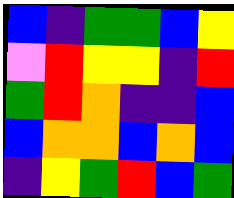[["blue", "indigo", "green", "green", "blue", "yellow"], ["violet", "red", "yellow", "yellow", "indigo", "red"], ["green", "red", "orange", "indigo", "indigo", "blue"], ["blue", "orange", "orange", "blue", "orange", "blue"], ["indigo", "yellow", "green", "red", "blue", "green"]]